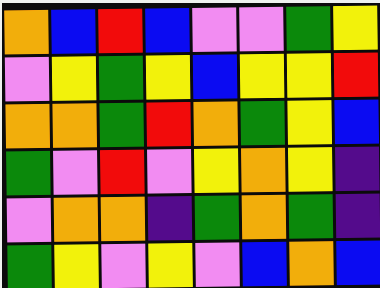[["orange", "blue", "red", "blue", "violet", "violet", "green", "yellow"], ["violet", "yellow", "green", "yellow", "blue", "yellow", "yellow", "red"], ["orange", "orange", "green", "red", "orange", "green", "yellow", "blue"], ["green", "violet", "red", "violet", "yellow", "orange", "yellow", "indigo"], ["violet", "orange", "orange", "indigo", "green", "orange", "green", "indigo"], ["green", "yellow", "violet", "yellow", "violet", "blue", "orange", "blue"]]